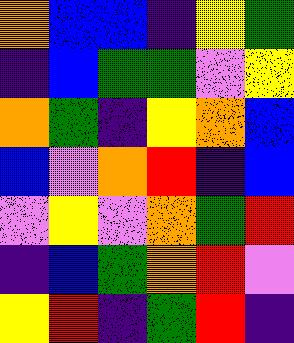[["orange", "blue", "blue", "indigo", "yellow", "green"], ["indigo", "blue", "green", "green", "violet", "yellow"], ["orange", "green", "indigo", "yellow", "orange", "blue"], ["blue", "violet", "orange", "red", "indigo", "blue"], ["violet", "yellow", "violet", "orange", "green", "red"], ["indigo", "blue", "green", "orange", "red", "violet"], ["yellow", "red", "indigo", "green", "red", "indigo"]]